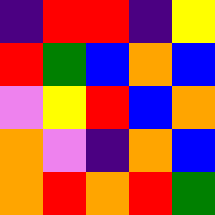[["indigo", "red", "red", "indigo", "yellow"], ["red", "green", "blue", "orange", "blue"], ["violet", "yellow", "red", "blue", "orange"], ["orange", "violet", "indigo", "orange", "blue"], ["orange", "red", "orange", "red", "green"]]